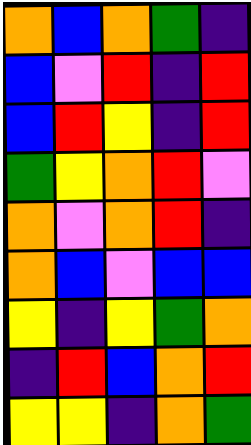[["orange", "blue", "orange", "green", "indigo"], ["blue", "violet", "red", "indigo", "red"], ["blue", "red", "yellow", "indigo", "red"], ["green", "yellow", "orange", "red", "violet"], ["orange", "violet", "orange", "red", "indigo"], ["orange", "blue", "violet", "blue", "blue"], ["yellow", "indigo", "yellow", "green", "orange"], ["indigo", "red", "blue", "orange", "red"], ["yellow", "yellow", "indigo", "orange", "green"]]